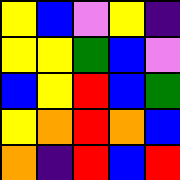[["yellow", "blue", "violet", "yellow", "indigo"], ["yellow", "yellow", "green", "blue", "violet"], ["blue", "yellow", "red", "blue", "green"], ["yellow", "orange", "red", "orange", "blue"], ["orange", "indigo", "red", "blue", "red"]]